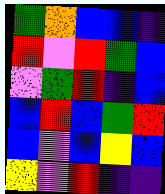[["green", "orange", "blue", "blue", "indigo"], ["red", "violet", "red", "green", "blue"], ["violet", "green", "red", "indigo", "blue"], ["blue", "red", "blue", "green", "red"], ["blue", "violet", "blue", "yellow", "blue"], ["yellow", "violet", "red", "indigo", "indigo"]]